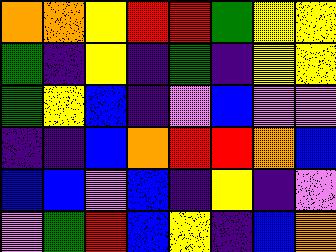[["orange", "orange", "yellow", "red", "red", "green", "yellow", "yellow"], ["green", "indigo", "yellow", "indigo", "green", "indigo", "yellow", "yellow"], ["green", "yellow", "blue", "indigo", "violet", "blue", "violet", "violet"], ["indigo", "indigo", "blue", "orange", "red", "red", "orange", "blue"], ["blue", "blue", "violet", "blue", "indigo", "yellow", "indigo", "violet"], ["violet", "green", "red", "blue", "yellow", "indigo", "blue", "orange"]]